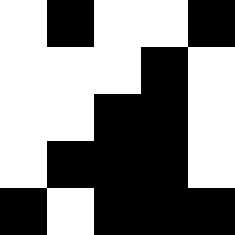[["white", "black", "white", "white", "black"], ["white", "white", "white", "black", "white"], ["white", "white", "black", "black", "white"], ["white", "black", "black", "black", "white"], ["black", "white", "black", "black", "black"]]